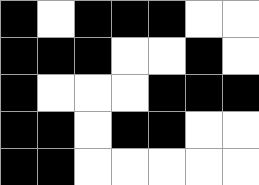[["black", "white", "black", "black", "black", "white", "white"], ["black", "black", "black", "white", "white", "black", "white"], ["black", "white", "white", "white", "black", "black", "black"], ["black", "black", "white", "black", "black", "white", "white"], ["black", "black", "white", "white", "white", "white", "white"]]